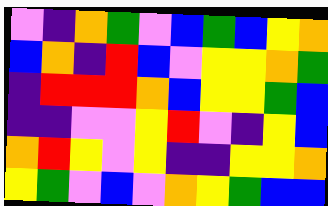[["violet", "indigo", "orange", "green", "violet", "blue", "green", "blue", "yellow", "orange"], ["blue", "orange", "indigo", "red", "blue", "violet", "yellow", "yellow", "orange", "green"], ["indigo", "red", "red", "red", "orange", "blue", "yellow", "yellow", "green", "blue"], ["indigo", "indigo", "violet", "violet", "yellow", "red", "violet", "indigo", "yellow", "blue"], ["orange", "red", "yellow", "violet", "yellow", "indigo", "indigo", "yellow", "yellow", "orange"], ["yellow", "green", "violet", "blue", "violet", "orange", "yellow", "green", "blue", "blue"]]